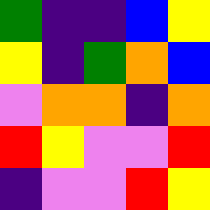[["green", "indigo", "indigo", "blue", "yellow"], ["yellow", "indigo", "green", "orange", "blue"], ["violet", "orange", "orange", "indigo", "orange"], ["red", "yellow", "violet", "violet", "red"], ["indigo", "violet", "violet", "red", "yellow"]]